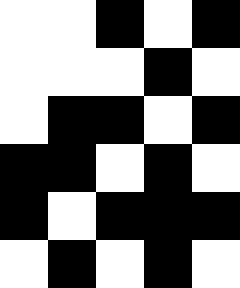[["white", "white", "black", "white", "black"], ["white", "white", "white", "black", "white"], ["white", "black", "black", "white", "black"], ["black", "black", "white", "black", "white"], ["black", "white", "black", "black", "black"], ["white", "black", "white", "black", "white"]]